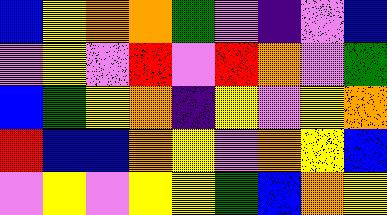[["blue", "yellow", "orange", "orange", "green", "violet", "indigo", "violet", "blue"], ["violet", "yellow", "violet", "red", "violet", "red", "orange", "violet", "green"], ["blue", "green", "yellow", "orange", "indigo", "yellow", "violet", "yellow", "orange"], ["red", "blue", "blue", "orange", "yellow", "violet", "orange", "yellow", "blue"], ["violet", "yellow", "violet", "yellow", "yellow", "green", "blue", "orange", "yellow"]]